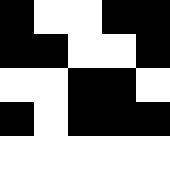[["black", "white", "white", "black", "black"], ["black", "black", "white", "white", "black"], ["white", "white", "black", "black", "white"], ["black", "white", "black", "black", "black"], ["white", "white", "white", "white", "white"]]